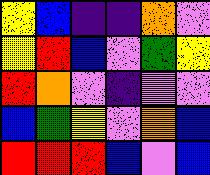[["yellow", "blue", "indigo", "indigo", "orange", "violet"], ["yellow", "red", "blue", "violet", "green", "yellow"], ["red", "orange", "violet", "indigo", "violet", "violet"], ["blue", "green", "yellow", "violet", "orange", "blue"], ["red", "red", "red", "blue", "violet", "blue"]]